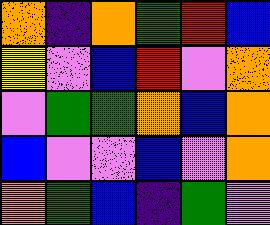[["orange", "indigo", "orange", "green", "red", "blue"], ["yellow", "violet", "blue", "red", "violet", "orange"], ["violet", "green", "green", "orange", "blue", "orange"], ["blue", "violet", "violet", "blue", "violet", "orange"], ["orange", "green", "blue", "indigo", "green", "violet"]]